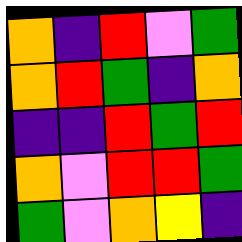[["orange", "indigo", "red", "violet", "green"], ["orange", "red", "green", "indigo", "orange"], ["indigo", "indigo", "red", "green", "red"], ["orange", "violet", "red", "red", "green"], ["green", "violet", "orange", "yellow", "indigo"]]